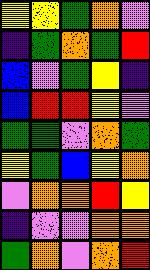[["yellow", "yellow", "green", "orange", "violet"], ["indigo", "green", "orange", "green", "red"], ["blue", "violet", "green", "yellow", "indigo"], ["blue", "red", "red", "yellow", "violet"], ["green", "green", "violet", "orange", "green"], ["yellow", "green", "blue", "yellow", "orange"], ["violet", "orange", "orange", "red", "yellow"], ["indigo", "violet", "violet", "orange", "orange"], ["green", "orange", "violet", "orange", "red"]]